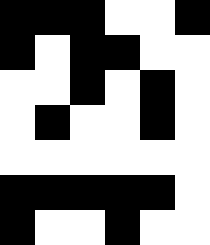[["black", "black", "black", "white", "white", "black"], ["black", "white", "black", "black", "white", "white"], ["white", "white", "black", "white", "black", "white"], ["white", "black", "white", "white", "black", "white"], ["white", "white", "white", "white", "white", "white"], ["black", "black", "black", "black", "black", "white"], ["black", "white", "white", "black", "white", "white"]]